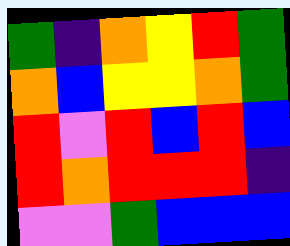[["green", "indigo", "orange", "yellow", "red", "green"], ["orange", "blue", "yellow", "yellow", "orange", "green"], ["red", "violet", "red", "blue", "red", "blue"], ["red", "orange", "red", "red", "red", "indigo"], ["violet", "violet", "green", "blue", "blue", "blue"]]